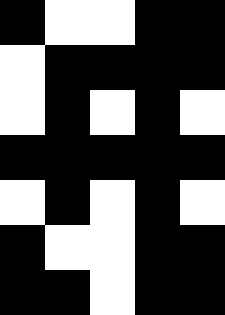[["black", "white", "white", "black", "black"], ["white", "black", "black", "black", "black"], ["white", "black", "white", "black", "white"], ["black", "black", "black", "black", "black"], ["white", "black", "white", "black", "white"], ["black", "white", "white", "black", "black"], ["black", "black", "white", "black", "black"]]